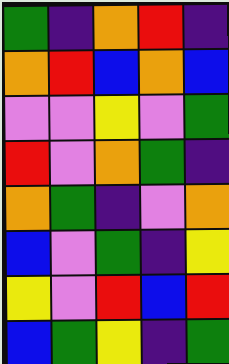[["green", "indigo", "orange", "red", "indigo"], ["orange", "red", "blue", "orange", "blue"], ["violet", "violet", "yellow", "violet", "green"], ["red", "violet", "orange", "green", "indigo"], ["orange", "green", "indigo", "violet", "orange"], ["blue", "violet", "green", "indigo", "yellow"], ["yellow", "violet", "red", "blue", "red"], ["blue", "green", "yellow", "indigo", "green"]]